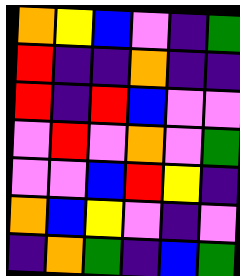[["orange", "yellow", "blue", "violet", "indigo", "green"], ["red", "indigo", "indigo", "orange", "indigo", "indigo"], ["red", "indigo", "red", "blue", "violet", "violet"], ["violet", "red", "violet", "orange", "violet", "green"], ["violet", "violet", "blue", "red", "yellow", "indigo"], ["orange", "blue", "yellow", "violet", "indigo", "violet"], ["indigo", "orange", "green", "indigo", "blue", "green"]]